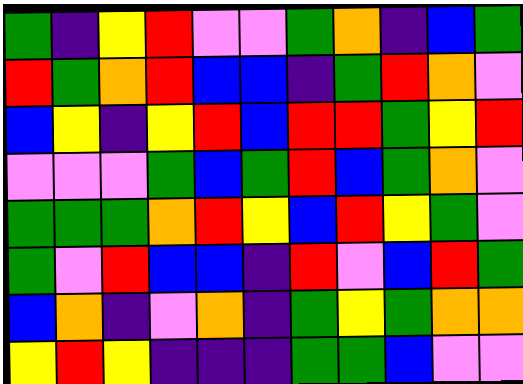[["green", "indigo", "yellow", "red", "violet", "violet", "green", "orange", "indigo", "blue", "green"], ["red", "green", "orange", "red", "blue", "blue", "indigo", "green", "red", "orange", "violet"], ["blue", "yellow", "indigo", "yellow", "red", "blue", "red", "red", "green", "yellow", "red"], ["violet", "violet", "violet", "green", "blue", "green", "red", "blue", "green", "orange", "violet"], ["green", "green", "green", "orange", "red", "yellow", "blue", "red", "yellow", "green", "violet"], ["green", "violet", "red", "blue", "blue", "indigo", "red", "violet", "blue", "red", "green"], ["blue", "orange", "indigo", "violet", "orange", "indigo", "green", "yellow", "green", "orange", "orange"], ["yellow", "red", "yellow", "indigo", "indigo", "indigo", "green", "green", "blue", "violet", "violet"]]